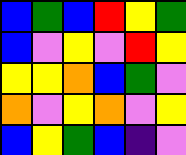[["blue", "green", "blue", "red", "yellow", "green"], ["blue", "violet", "yellow", "violet", "red", "yellow"], ["yellow", "yellow", "orange", "blue", "green", "violet"], ["orange", "violet", "yellow", "orange", "violet", "yellow"], ["blue", "yellow", "green", "blue", "indigo", "violet"]]